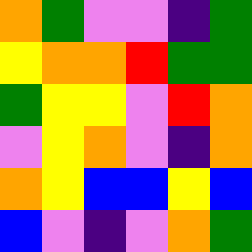[["orange", "green", "violet", "violet", "indigo", "green"], ["yellow", "orange", "orange", "red", "green", "green"], ["green", "yellow", "yellow", "violet", "red", "orange"], ["violet", "yellow", "orange", "violet", "indigo", "orange"], ["orange", "yellow", "blue", "blue", "yellow", "blue"], ["blue", "violet", "indigo", "violet", "orange", "green"]]